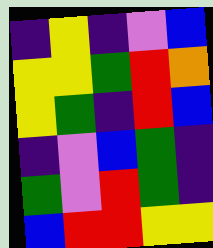[["indigo", "yellow", "indigo", "violet", "blue"], ["yellow", "yellow", "green", "red", "orange"], ["yellow", "green", "indigo", "red", "blue"], ["indigo", "violet", "blue", "green", "indigo"], ["green", "violet", "red", "green", "indigo"], ["blue", "red", "red", "yellow", "yellow"]]